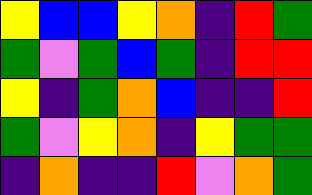[["yellow", "blue", "blue", "yellow", "orange", "indigo", "red", "green"], ["green", "violet", "green", "blue", "green", "indigo", "red", "red"], ["yellow", "indigo", "green", "orange", "blue", "indigo", "indigo", "red"], ["green", "violet", "yellow", "orange", "indigo", "yellow", "green", "green"], ["indigo", "orange", "indigo", "indigo", "red", "violet", "orange", "green"]]